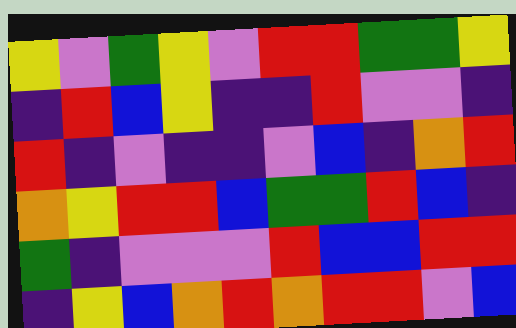[["yellow", "violet", "green", "yellow", "violet", "red", "red", "green", "green", "yellow"], ["indigo", "red", "blue", "yellow", "indigo", "indigo", "red", "violet", "violet", "indigo"], ["red", "indigo", "violet", "indigo", "indigo", "violet", "blue", "indigo", "orange", "red"], ["orange", "yellow", "red", "red", "blue", "green", "green", "red", "blue", "indigo"], ["green", "indigo", "violet", "violet", "violet", "red", "blue", "blue", "red", "red"], ["indigo", "yellow", "blue", "orange", "red", "orange", "red", "red", "violet", "blue"]]